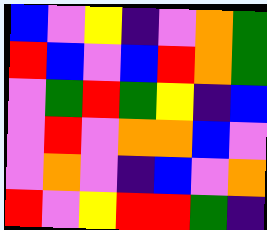[["blue", "violet", "yellow", "indigo", "violet", "orange", "green"], ["red", "blue", "violet", "blue", "red", "orange", "green"], ["violet", "green", "red", "green", "yellow", "indigo", "blue"], ["violet", "red", "violet", "orange", "orange", "blue", "violet"], ["violet", "orange", "violet", "indigo", "blue", "violet", "orange"], ["red", "violet", "yellow", "red", "red", "green", "indigo"]]